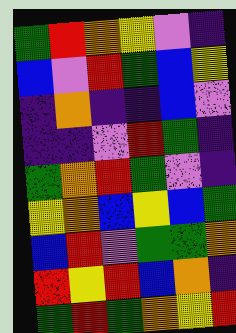[["green", "red", "orange", "yellow", "violet", "indigo"], ["blue", "violet", "red", "green", "blue", "yellow"], ["indigo", "orange", "indigo", "indigo", "blue", "violet"], ["indigo", "indigo", "violet", "red", "green", "indigo"], ["green", "orange", "red", "green", "violet", "indigo"], ["yellow", "orange", "blue", "yellow", "blue", "green"], ["blue", "red", "violet", "green", "green", "orange"], ["red", "yellow", "red", "blue", "orange", "indigo"], ["green", "red", "green", "orange", "yellow", "red"]]